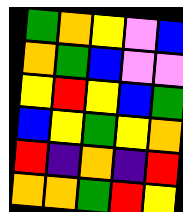[["green", "orange", "yellow", "violet", "blue"], ["orange", "green", "blue", "violet", "violet"], ["yellow", "red", "yellow", "blue", "green"], ["blue", "yellow", "green", "yellow", "orange"], ["red", "indigo", "orange", "indigo", "red"], ["orange", "orange", "green", "red", "yellow"]]